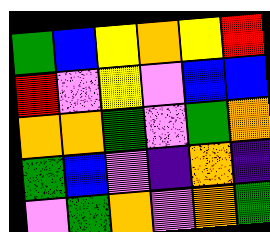[["green", "blue", "yellow", "orange", "yellow", "red"], ["red", "violet", "yellow", "violet", "blue", "blue"], ["orange", "orange", "green", "violet", "green", "orange"], ["green", "blue", "violet", "indigo", "orange", "indigo"], ["violet", "green", "orange", "violet", "orange", "green"]]